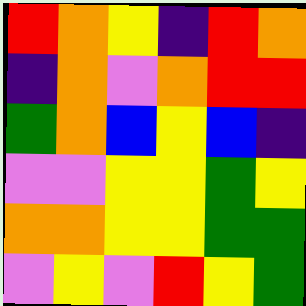[["red", "orange", "yellow", "indigo", "red", "orange"], ["indigo", "orange", "violet", "orange", "red", "red"], ["green", "orange", "blue", "yellow", "blue", "indigo"], ["violet", "violet", "yellow", "yellow", "green", "yellow"], ["orange", "orange", "yellow", "yellow", "green", "green"], ["violet", "yellow", "violet", "red", "yellow", "green"]]